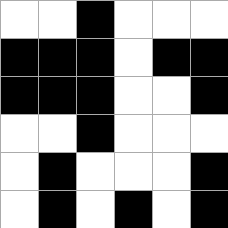[["white", "white", "black", "white", "white", "white"], ["black", "black", "black", "white", "black", "black"], ["black", "black", "black", "white", "white", "black"], ["white", "white", "black", "white", "white", "white"], ["white", "black", "white", "white", "white", "black"], ["white", "black", "white", "black", "white", "black"]]